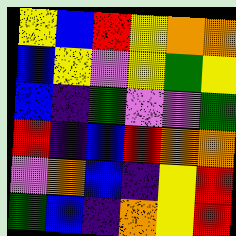[["yellow", "blue", "red", "yellow", "orange", "orange"], ["blue", "yellow", "violet", "yellow", "green", "yellow"], ["blue", "indigo", "green", "violet", "violet", "green"], ["red", "indigo", "blue", "red", "orange", "orange"], ["violet", "orange", "blue", "indigo", "yellow", "red"], ["green", "blue", "indigo", "orange", "yellow", "red"]]